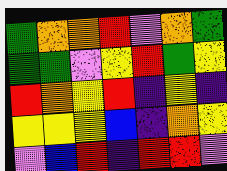[["green", "orange", "orange", "red", "violet", "orange", "green"], ["green", "green", "violet", "yellow", "red", "green", "yellow"], ["red", "orange", "yellow", "red", "indigo", "yellow", "indigo"], ["yellow", "yellow", "yellow", "blue", "indigo", "orange", "yellow"], ["violet", "blue", "red", "indigo", "red", "red", "violet"]]